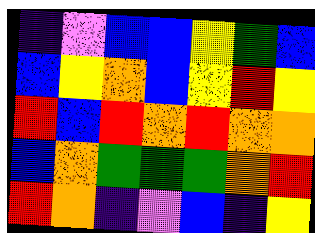[["indigo", "violet", "blue", "blue", "yellow", "green", "blue"], ["blue", "yellow", "orange", "blue", "yellow", "red", "yellow"], ["red", "blue", "red", "orange", "red", "orange", "orange"], ["blue", "orange", "green", "green", "green", "orange", "red"], ["red", "orange", "indigo", "violet", "blue", "indigo", "yellow"]]